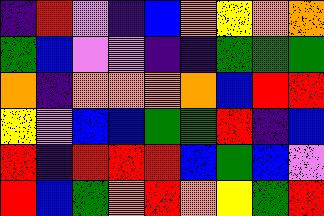[["indigo", "red", "violet", "indigo", "blue", "orange", "yellow", "orange", "orange"], ["green", "blue", "violet", "violet", "indigo", "indigo", "green", "green", "green"], ["orange", "indigo", "orange", "orange", "orange", "orange", "blue", "red", "red"], ["yellow", "violet", "blue", "blue", "green", "green", "red", "indigo", "blue"], ["red", "indigo", "red", "red", "red", "blue", "green", "blue", "violet"], ["red", "blue", "green", "orange", "red", "orange", "yellow", "green", "red"]]